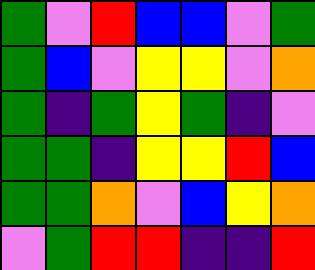[["green", "violet", "red", "blue", "blue", "violet", "green"], ["green", "blue", "violet", "yellow", "yellow", "violet", "orange"], ["green", "indigo", "green", "yellow", "green", "indigo", "violet"], ["green", "green", "indigo", "yellow", "yellow", "red", "blue"], ["green", "green", "orange", "violet", "blue", "yellow", "orange"], ["violet", "green", "red", "red", "indigo", "indigo", "red"]]